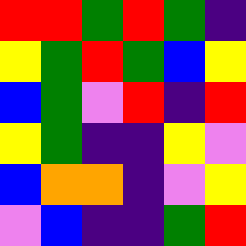[["red", "red", "green", "red", "green", "indigo"], ["yellow", "green", "red", "green", "blue", "yellow"], ["blue", "green", "violet", "red", "indigo", "red"], ["yellow", "green", "indigo", "indigo", "yellow", "violet"], ["blue", "orange", "orange", "indigo", "violet", "yellow"], ["violet", "blue", "indigo", "indigo", "green", "red"]]